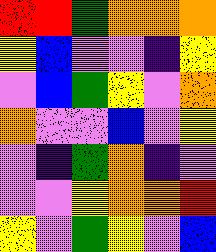[["red", "red", "green", "orange", "orange", "orange"], ["yellow", "blue", "violet", "violet", "indigo", "yellow"], ["violet", "blue", "green", "yellow", "violet", "orange"], ["orange", "violet", "violet", "blue", "violet", "yellow"], ["violet", "indigo", "green", "orange", "indigo", "violet"], ["violet", "violet", "yellow", "orange", "orange", "red"], ["yellow", "violet", "green", "yellow", "violet", "blue"]]